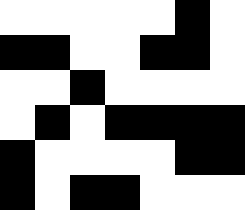[["white", "white", "white", "white", "white", "black", "white"], ["black", "black", "white", "white", "black", "black", "white"], ["white", "white", "black", "white", "white", "white", "white"], ["white", "black", "white", "black", "black", "black", "black"], ["black", "white", "white", "white", "white", "black", "black"], ["black", "white", "black", "black", "white", "white", "white"]]